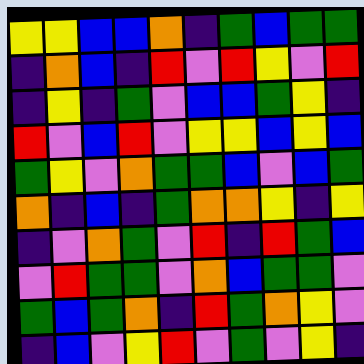[["yellow", "yellow", "blue", "blue", "orange", "indigo", "green", "blue", "green", "green"], ["indigo", "orange", "blue", "indigo", "red", "violet", "red", "yellow", "violet", "red"], ["indigo", "yellow", "indigo", "green", "violet", "blue", "blue", "green", "yellow", "indigo"], ["red", "violet", "blue", "red", "violet", "yellow", "yellow", "blue", "yellow", "blue"], ["green", "yellow", "violet", "orange", "green", "green", "blue", "violet", "blue", "green"], ["orange", "indigo", "blue", "indigo", "green", "orange", "orange", "yellow", "indigo", "yellow"], ["indigo", "violet", "orange", "green", "violet", "red", "indigo", "red", "green", "blue"], ["violet", "red", "green", "green", "violet", "orange", "blue", "green", "green", "violet"], ["green", "blue", "green", "orange", "indigo", "red", "green", "orange", "yellow", "violet"], ["indigo", "blue", "violet", "yellow", "red", "violet", "green", "violet", "yellow", "indigo"]]